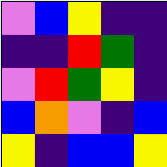[["violet", "blue", "yellow", "indigo", "indigo"], ["indigo", "indigo", "red", "green", "indigo"], ["violet", "red", "green", "yellow", "indigo"], ["blue", "orange", "violet", "indigo", "blue"], ["yellow", "indigo", "blue", "blue", "yellow"]]